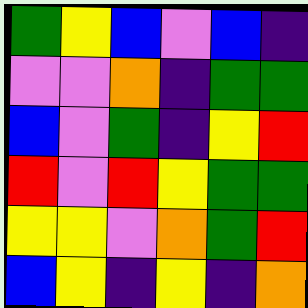[["green", "yellow", "blue", "violet", "blue", "indigo"], ["violet", "violet", "orange", "indigo", "green", "green"], ["blue", "violet", "green", "indigo", "yellow", "red"], ["red", "violet", "red", "yellow", "green", "green"], ["yellow", "yellow", "violet", "orange", "green", "red"], ["blue", "yellow", "indigo", "yellow", "indigo", "orange"]]